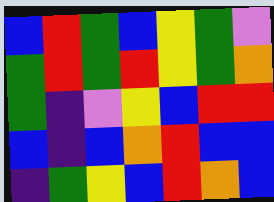[["blue", "red", "green", "blue", "yellow", "green", "violet"], ["green", "red", "green", "red", "yellow", "green", "orange"], ["green", "indigo", "violet", "yellow", "blue", "red", "red"], ["blue", "indigo", "blue", "orange", "red", "blue", "blue"], ["indigo", "green", "yellow", "blue", "red", "orange", "blue"]]